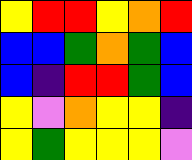[["yellow", "red", "red", "yellow", "orange", "red"], ["blue", "blue", "green", "orange", "green", "blue"], ["blue", "indigo", "red", "red", "green", "blue"], ["yellow", "violet", "orange", "yellow", "yellow", "indigo"], ["yellow", "green", "yellow", "yellow", "yellow", "violet"]]